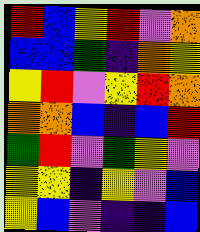[["red", "blue", "yellow", "red", "violet", "orange"], ["blue", "blue", "green", "indigo", "orange", "yellow"], ["yellow", "red", "violet", "yellow", "red", "orange"], ["orange", "orange", "blue", "indigo", "blue", "red"], ["green", "red", "violet", "green", "yellow", "violet"], ["yellow", "yellow", "indigo", "yellow", "violet", "blue"], ["yellow", "blue", "violet", "indigo", "indigo", "blue"]]